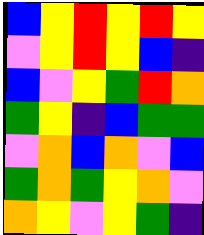[["blue", "yellow", "red", "yellow", "red", "yellow"], ["violet", "yellow", "red", "yellow", "blue", "indigo"], ["blue", "violet", "yellow", "green", "red", "orange"], ["green", "yellow", "indigo", "blue", "green", "green"], ["violet", "orange", "blue", "orange", "violet", "blue"], ["green", "orange", "green", "yellow", "orange", "violet"], ["orange", "yellow", "violet", "yellow", "green", "indigo"]]